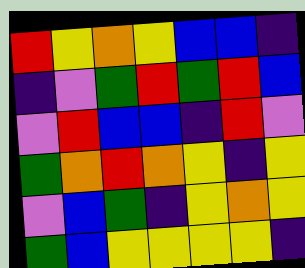[["red", "yellow", "orange", "yellow", "blue", "blue", "indigo"], ["indigo", "violet", "green", "red", "green", "red", "blue"], ["violet", "red", "blue", "blue", "indigo", "red", "violet"], ["green", "orange", "red", "orange", "yellow", "indigo", "yellow"], ["violet", "blue", "green", "indigo", "yellow", "orange", "yellow"], ["green", "blue", "yellow", "yellow", "yellow", "yellow", "indigo"]]